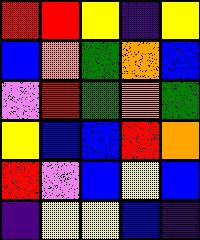[["red", "red", "yellow", "indigo", "yellow"], ["blue", "orange", "green", "orange", "blue"], ["violet", "red", "green", "orange", "green"], ["yellow", "blue", "blue", "red", "orange"], ["red", "violet", "blue", "yellow", "blue"], ["indigo", "yellow", "yellow", "blue", "indigo"]]